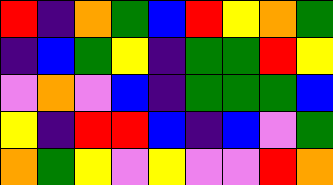[["red", "indigo", "orange", "green", "blue", "red", "yellow", "orange", "green"], ["indigo", "blue", "green", "yellow", "indigo", "green", "green", "red", "yellow"], ["violet", "orange", "violet", "blue", "indigo", "green", "green", "green", "blue"], ["yellow", "indigo", "red", "red", "blue", "indigo", "blue", "violet", "green"], ["orange", "green", "yellow", "violet", "yellow", "violet", "violet", "red", "orange"]]